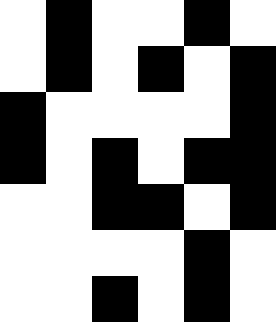[["white", "black", "white", "white", "black", "white"], ["white", "black", "white", "black", "white", "black"], ["black", "white", "white", "white", "white", "black"], ["black", "white", "black", "white", "black", "black"], ["white", "white", "black", "black", "white", "black"], ["white", "white", "white", "white", "black", "white"], ["white", "white", "black", "white", "black", "white"]]